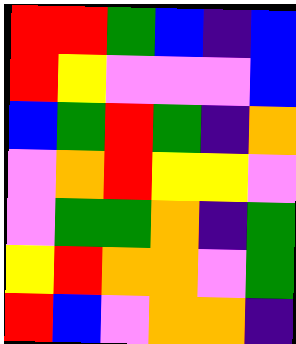[["red", "red", "green", "blue", "indigo", "blue"], ["red", "yellow", "violet", "violet", "violet", "blue"], ["blue", "green", "red", "green", "indigo", "orange"], ["violet", "orange", "red", "yellow", "yellow", "violet"], ["violet", "green", "green", "orange", "indigo", "green"], ["yellow", "red", "orange", "orange", "violet", "green"], ["red", "blue", "violet", "orange", "orange", "indigo"]]